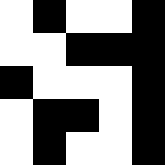[["white", "black", "white", "white", "black"], ["white", "white", "black", "black", "black"], ["black", "white", "white", "white", "black"], ["white", "black", "black", "white", "black"], ["white", "black", "white", "white", "black"]]